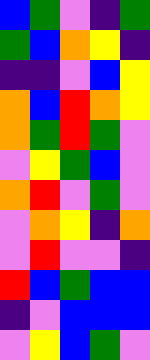[["blue", "green", "violet", "indigo", "green"], ["green", "blue", "orange", "yellow", "indigo"], ["indigo", "indigo", "violet", "blue", "yellow"], ["orange", "blue", "red", "orange", "yellow"], ["orange", "green", "red", "green", "violet"], ["violet", "yellow", "green", "blue", "violet"], ["orange", "red", "violet", "green", "violet"], ["violet", "orange", "yellow", "indigo", "orange"], ["violet", "red", "violet", "violet", "indigo"], ["red", "blue", "green", "blue", "blue"], ["indigo", "violet", "blue", "blue", "blue"], ["violet", "yellow", "blue", "green", "violet"]]